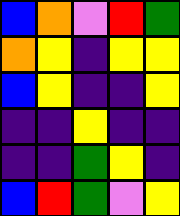[["blue", "orange", "violet", "red", "green"], ["orange", "yellow", "indigo", "yellow", "yellow"], ["blue", "yellow", "indigo", "indigo", "yellow"], ["indigo", "indigo", "yellow", "indigo", "indigo"], ["indigo", "indigo", "green", "yellow", "indigo"], ["blue", "red", "green", "violet", "yellow"]]